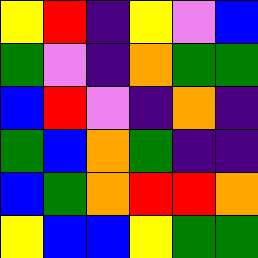[["yellow", "red", "indigo", "yellow", "violet", "blue"], ["green", "violet", "indigo", "orange", "green", "green"], ["blue", "red", "violet", "indigo", "orange", "indigo"], ["green", "blue", "orange", "green", "indigo", "indigo"], ["blue", "green", "orange", "red", "red", "orange"], ["yellow", "blue", "blue", "yellow", "green", "green"]]